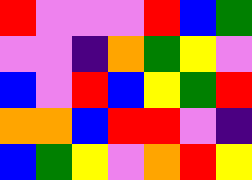[["red", "violet", "violet", "violet", "red", "blue", "green"], ["violet", "violet", "indigo", "orange", "green", "yellow", "violet"], ["blue", "violet", "red", "blue", "yellow", "green", "red"], ["orange", "orange", "blue", "red", "red", "violet", "indigo"], ["blue", "green", "yellow", "violet", "orange", "red", "yellow"]]